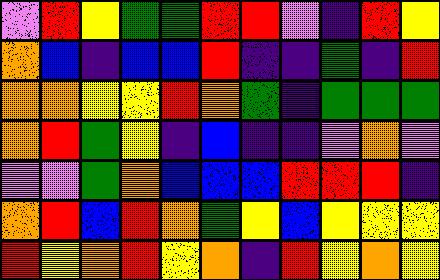[["violet", "red", "yellow", "green", "green", "red", "red", "violet", "indigo", "red", "yellow"], ["orange", "blue", "indigo", "blue", "blue", "red", "indigo", "indigo", "green", "indigo", "red"], ["orange", "orange", "yellow", "yellow", "red", "orange", "green", "indigo", "green", "green", "green"], ["orange", "red", "green", "yellow", "indigo", "blue", "indigo", "indigo", "violet", "orange", "violet"], ["violet", "violet", "green", "orange", "blue", "blue", "blue", "red", "red", "red", "indigo"], ["orange", "red", "blue", "red", "orange", "green", "yellow", "blue", "yellow", "yellow", "yellow"], ["red", "yellow", "orange", "red", "yellow", "orange", "indigo", "red", "yellow", "orange", "yellow"]]